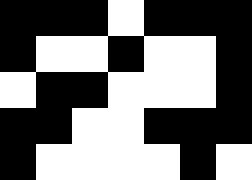[["black", "black", "black", "white", "black", "black", "black"], ["black", "white", "white", "black", "white", "white", "black"], ["white", "black", "black", "white", "white", "white", "black"], ["black", "black", "white", "white", "black", "black", "black"], ["black", "white", "white", "white", "white", "black", "white"]]